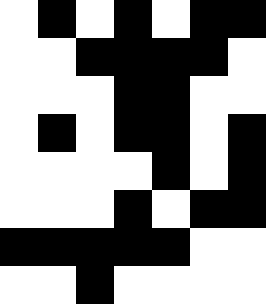[["white", "black", "white", "black", "white", "black", "black"], ["white", "white", "black", "black", "black", "black", "white"], ["white", "white", "white", "black", "black", "white", "white"], ["white", "black", "white", "black", "black", "white", "black"], ["white", "white", "white", "white", "black", "white", "black"], ["white", "white", "white", "black", "white", "black", "black"], ["black", "black", "black", "black", "black", "white", "white"], ["white", "white", "black", "white", "white", "white", "white"]]